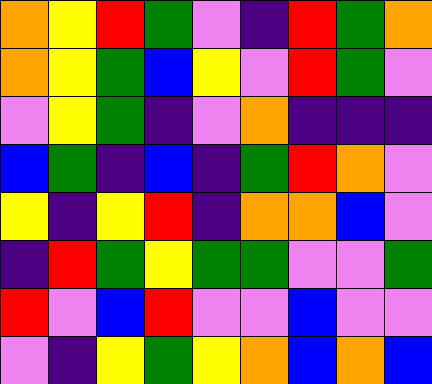[["orange", "yellow", "red", "green", "violet", "indigo", "red", "green", "orange"], ["orange", "yellow", "green", "blue", "yellow", "violet", "red", "green", "violet"], ["violet", "yellow", "green", "indigo", "violet", "orange", "indigo", "indigo", "indigo"], ["blue", "green", "indigo", "blue", "indigo", "green", "red", "orange", "violet"], ["yellow", "indigo", "yellow", "red", "indigo", "orange", "orange", "blue", "violet"], ["indigo", "red", "green", "yellow", "green", "green", "violet", "violet", "green"], ["red", "violet", "blue", "red", "violet", "violet", "blue", "violet", "violet"], ["violet", "indigo", "yellow", "green", "yellow", "orange", "blue", "orange", "blue"]]